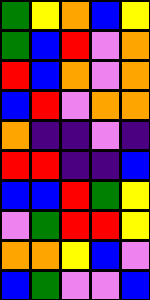[["green", "yellow", "orange", "blue", "yellow"], ["green", "blue", "red", "violet", "orange"], ["red", "blue", "orange", "violet", "orange"], ["blue", "red", "violet", "orange", "orange"], ["orange", "indigo", "indigo", "violet", "indigo"], ["red", "red", "indigo", "indigo", "blue"], ["blue", "blue", "red", "green", "yellow"], ["violet", "green", "red", "red", "yellow"], ["orange", "orange", "yellow", "blue", "violet"], ["blue", "green", "violet", "violet", "blue"]]